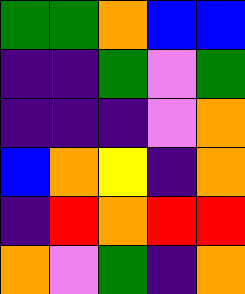[["green", "green", "orange", "blue", "blue"], ["indigo", "indigo", "green", "violet", "green"], ["indigo", "indigo", "indigo", "violet", "orange"], ["blue", "orange", "yellow", "indigo", "orange"], ["indigo", "red", "orange", "red", "red"], ["orange", "violet", "green", "indigo", "orange"]]